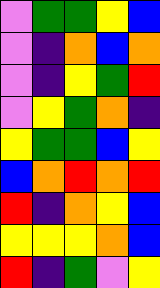[["violet", "green", "green", "yellow", "blue"], ["violet", "indigo", "orange", "blue", "orange"], ["violet", "indigo", "yellow", "green", "red"], ["violet", "yellow", "green", "orange", "indigo"], ["yellow", "green", "green", "blue", "yellow"], ["blue", "orange", "red", "orange", "red"], ["red", "indigo", "orange", "yellow", "blue"], ["yellow", "yellow", "yellow", "orange", "blue"], ["red", "indigo", "green", "violet", "yellow"]]